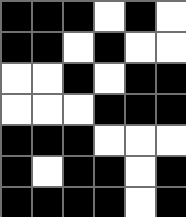[["black", "black", "black", "white", "black", "white"], ["black", "black", "white", "black", "white", "white"], ["white", "white", "black", "white", "black", "black"], ["white", "white", "white", "black", "black", "black"], ["black", "black", "black", "white", "white", "white"], ["black", "white", "black", "black", "white", "black"], ["black", "black", "black", "black", "white", "black"]]